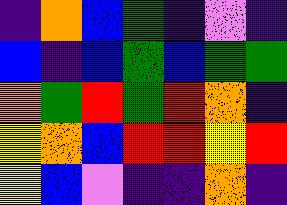[["indigo", "orange", "blue", "green", "indigo", "violet", "indigo"], ["blue", "indigo", "blue", "green", "blue", "green", "green"], ["orange", "green", "red", "green", "red", "orange", "indigo"], ["yellow", "orange", "blue", "red", "red", "yellow", "red"], ["yellow", "blue", "violet", "indigo", "indigo", "orange", "indigo"]]